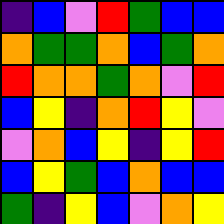[["indigo", "blue", "violet", "red", "green", "blue", "blue"], ["orange", "green", "green", "orange", "blue", "green", "orange"], ["red", "orange", "orange", "green", "orange", "violet", "red"], ["blue", "yellow", "indigo", "orange", "red", "yellow", "violet"], ["violet", "orange", "blue", "yellow", "indigo", "yellow", "red"], ["blue", "yellow", "green", "blue", "orange", "blue", "blue"], ["green", "indigo", "yellow", "blue", "violet", "orange", "yellow"]]